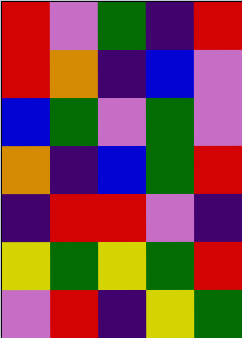[["red", "violet", "green", "indigo", "red"], ["red", "orange", "indigo", "blue", "violet"], ["blue", "green", "violet", "green", "violet"], ["orange", "indigo", "blue", "green", "red"], ["indigo", "red", "red", "violet", "indigo"], ["yellow", "green", "yellow", "green", "red"], ["violet", "red", "indigo", "yellow", "green"]]